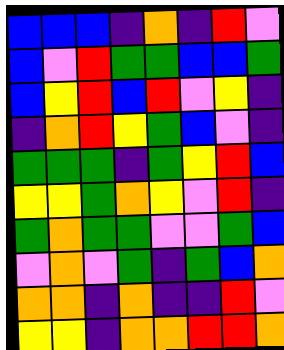[["blue", "blue", "blue", "indigo", "orange", "indigo", "red", "violet"], ["blue", "violet", "red", "green", "green", "blue", "blue", "green"], ["blue", "yellow", "red", "blue", "red", "violet", "yellow", "indigo"], ["indigo", "orange", "red", "yellow", "green", "blue", "violet", "indigo"], ["green", "green", "green", "indigo", "green", "yellow", "red", "blue"], ["yellow", "yellow", "green", "orange", "yellow", "violet", "red", "indigo"], ["green", "orange", "green", "green", "violet", "violet", "green", "blue"], ["violet", "orange", "violet", "green", "indigo", "green", "blue", "orange"], ["orange", "orange", "indigo", "orange", "indigo", "indigo", "red", "violet"], ["yellow", "yellow", "indigo", "orange", "orange", "red", "red", "orange"]]